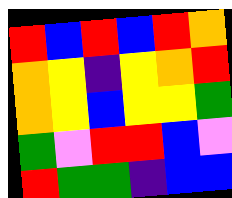[["red", "blue", "red", "blue", "red", "orange"], ["orange", "yellow", "indigo", "yellow", "orange", "red"], ["orange", "yellow", "blue", "yellow", "yellow", "green"], ["green", "violet", "red", "red", "blue", "violet"], ["red", "green", "green", "indigo", "blue", "blue"]]